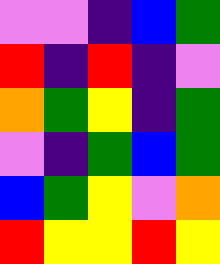[["violet", "violet", "indigo", "blue", "green"], ["red", "indigo", "red", "indigo", "violet"], ["orange", "green", "yellow", "indigo", "green"], ["violet", "indigo", "green", "blue", "green"], ["blue", "green", "yellow", "violet", "orange"], ["red", "yellow", "yellow", "red", "yellow"]]